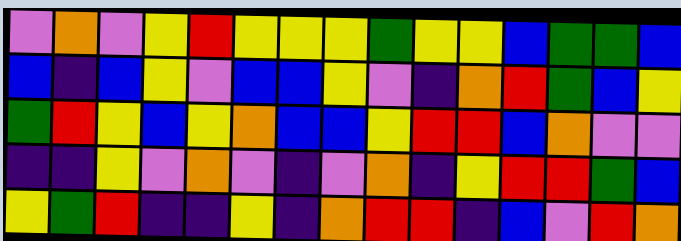[["violet", "orange", "violet", "yellow", "red", "yellow", "yellow", "yellow", "green", "yellow", "yellow", "blue", "green", "green", "blue"], ["blue", "indigo", "blue", "yellow", "violet", "blue", "blue", "yellow", "violet", "indigo", "orange", "red", "green", "blue", "yellow"], ["green", "red", "yellow", "blue", "yellow", "orange", "blue", "blue", "yellow", "red", "red", "blue", "orange", "violet", "violet"], ["indigo", "indigo", "yellow", "violet", "orange", "violet", "indigo", "violet", "orange", "indigo", "yellow", "red", "red", "green", "blue"], ["yellow", "green", "red", "indigo", "indigo", "yellow", "indigo", "orange", "red", "red", "indigo", "blue", "violet", "red", "orange"]]